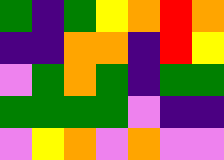[["green", "indigo", "green", "yellow", "orange", "red", "orange"], ["indigo", "indigo", "orange", "orange", "indigo", "red", "yellow"], ["violet", "green", "orange", "green", "indigo", "green", "green"], ["green", "green", "green", "green", "violet", "indigo", "indigo"], ["violet", "yellow", "orange", "violet", "orange", "violet", "violet"]]